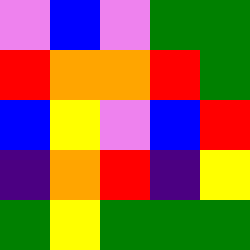[["violet", "blue", "violet", "green", "green"], ["red", "orange", "orange", "red", "green"], ["blue", "yellow", "violet", "blue", "red"], ["indigo", "orange", "red", "indigo", "yellow"], ["green", "yellow", "green", "green", "green"]]